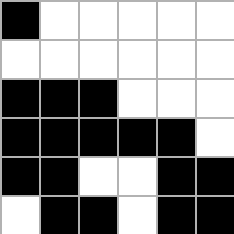[["black", "white", "white", "white", "white", "white"], ["white", "white", "white", "white", "white", "white"], ["black", "black", "black", "white", "white", "white"], ["black", "black", "black", "black", "black", "white"], ["black", "black", "white", "white", "black", "black"], ["white", "black", "black", "white", "black", "black"]]